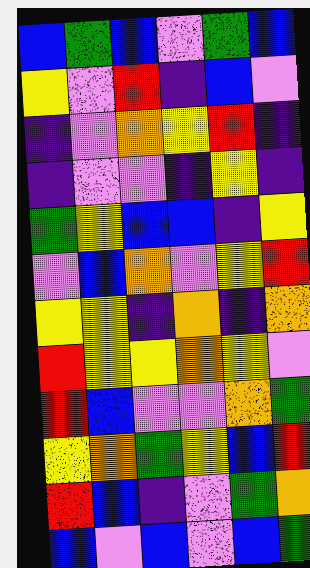[["blue", "green", "blue", "violet", "green", "blue"], ["yellow", "violet", "red", "indigo", "blue", "violet"], ["indigo", "violet", "orange", "yellow", "red", "indigo"], ["indigo", "violet", "violet", "indigo", "yellow", "indigo"], ["green", "yellow", "blue", "blue", "indigo", "yellow"], ["violet", "blue", "orange", "violet", "yellow", "red"], ["yellow", "yellow", "indigo", "orange", "indigo", "orange"], ["red", "yellow", "yellow", "orange", "yellow", "violet"], ["red", "blue", "violet", "violet", "orange", "green"], ["yellow", "orange", "green", "yellow", "blue", "red"], ["red", "blue", "indigo", "violet", "green", "orange"], ["blue", "violet", "blue", "violet", "blue", "green"]]